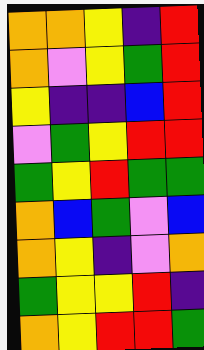[["orange", "orange", "yellow", "indigo", "red"], ["orange", "violet", "yellow", "green", "red"], ["yellow", "indigo", "indigo", "blue", "red"], ["violet", "green", "yellow", "red", "red"], ["green", "yellow", "red", "green", "green"], ["orange", "blue", "green", "violet", "blue"], ["orange", "yellow", "indigo", "violet", "orange"], ["green", "yellow", "yellow", "red", "indigo"], ["orange", "yellow", "red", "red", "green"]]